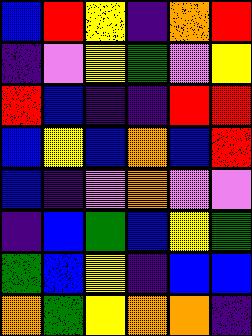[["blue", "red", "yellow", "indigo", "orange", "red"], ["indigo", "violet", "yellow", "green", "violet", "yellow"], ["red", "blue", "indigo", "indigo", "red", "red"], ["blue", "yellow", "blue", "orange", "blue", "red"], ["blue", "indigo", "violet", "orange", "violet", "violet"], ["indigo", "blue", "green", "blue", "yellow", "green"], ["green", "blue", "yellow", "indigo", "blue", "blue"], ["orange", "green", "yellow", "orange", "orange", "indigo"]]